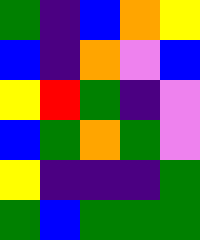[["green", "indigo", "blue", "orange", "yellow"], ["blue", "indigo", "orange", "violet", "blue"], ["yellow", "red", "green", "indigo", "violet"], ["blue", "green", "orange", "green", "violet"], ["yellow", "indigo", "indigo", "indigo", "green"], ["green", "blue", "green", "green", "green"]]